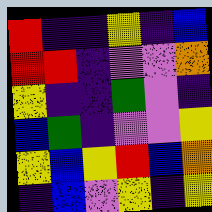[["red", "indigo", "indigo", "yellow", "indigo", "blue"], ["red", "red", "indigo", "violet", "violet", "orange"], ["yellow", "indigo", "indigo", "green", "violet", "indigo"], ["blue", "green", "indigo", "violet", "violet", "yellow"], ["yellow", "blue", "yellow", "red", "blue", "orange"], ["indigo", "blue", "violet", "yellow", "indigo", "yellow"]]